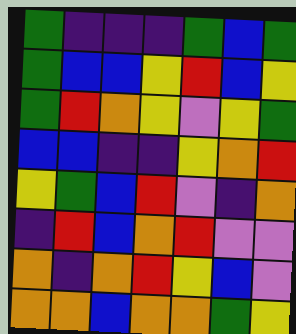[["green", "indigo", "indigo", "indigo", "green", "blue", "green"], ["green", "blue", "blue", "yellow", "red", "blue", "yellow"], ["green", "red", "orange", "yellow", "violet", "yellow", "green"], ["blue", "blue", "indigo", "indigo", "yellow", "orange", "red"], ["yellow", "green", "blue", "red", "violet", "indigo", "orange"], ["indigo", "red", "blue", "orange", "red", "violet", "violet"], ["orange", "indigo", "orange", "red", "yellow", "blue", "violet"], ["orange", "orange", "blue", "orange", "orange", "green", "yellow"]]